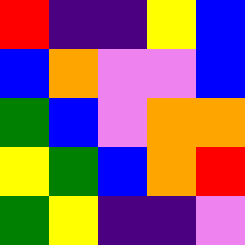[["red", "indigo", "indigo", "yellow", "blue"], ["blue", "orange", "violet", "violet", "blue"], ["green", "blue", "violet", "orange", "orange"], ["yellow", "green", "blue", "orange", "red"], ["green", "yellow", "indigo", "indigo", "violet"]]